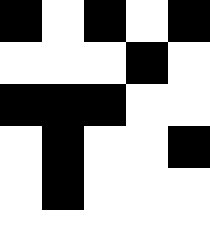[["black", "white", "black", "white", "black"], ["white", "white", "white", "black", "white"], ["black", "black", "black", "white", "white"], ["white", "black", "white", "white", "black"], ["white", "black", "white", "white", "white"], ["white", "white", "white", "white", "white"]]